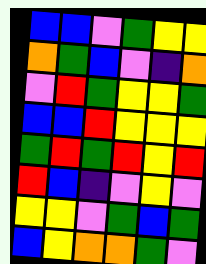[["blue", "blue", "violet", "green", "yellow", "yellow"], ["orange", "green", "blue", "violet", "indigo", "orange"], ["violet", "red", "green", "yellow", "yellow", "green"], ["blue", "blue", "red", "yellow", "yellow", "yellow"], ["green", "red", "green", "red", "yellow", "red"], ["red", "blue", "indigo", "violet", "yellow", "violet"], ["yellow", "yellow", "violet", "green", "blue", "green"], ["blue", "yellow", "orange", "orange", "green", "violet"]]